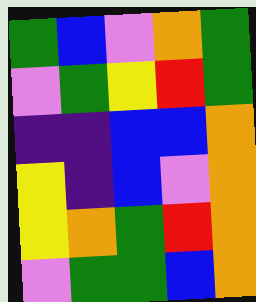[["green", "blue", "violet", "orange", "green"], ["violet", "green", "yellow", "red", "green"], ["indigo", "indigo", "blue", "blue", "orange"], ["yellow", "indigo", "blue", "violet", "orange"], ["yellow", "orange", "green", "red", "orange"], ["violet", "green", "green", "blue", "orange"]]